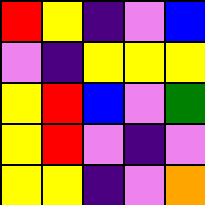[["red", "yellow", "indigo", "violet", "blue"], ["violet", "indigo", "yellow", "yellow", "yellow"], ["yellow", "red", "blue", "violet", "green"], ["yellow", "red", "violet", "indigo", "violet"], ["yellow", "yellow", "indigo", "violet", "orange"]]